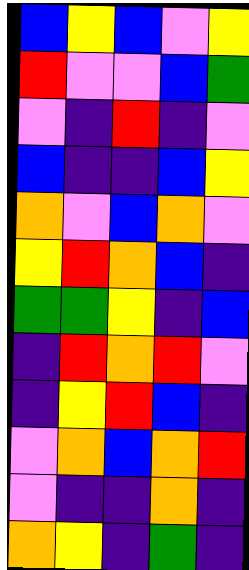[["blue", "yellow", "blue", "violet", "yellow"], ["red", "violet", "violet", "blue", "green"], ["violet", "indigo", "red", "indigo", "violet"], ["blue", "indigo", "indigo", "blue", "yellow"], ["orange", "violet", "blue", "orange", "violet"], ["yellow", "red", "orange", "blue", "indigo"], ["green", "green", "yellow", "indigo", "blue"], ["indigo", "red", "orange", "red", "violet"], ["indigo", "yellow", "red", "blue", "indigo"], ["violet", "orange", "blue", "orange", "red"], ["violet", "indigo", "indigo", "orange", "indigo"], ["orange", "yellow", "indigo", "green", "indigo"]]